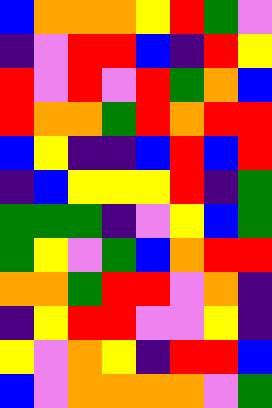[["blue", "orange", "orange", "orange", "yellow", "red", "green", "violet"], ["indigo", "violet", "red", "red", "blue", "indigo", "red", "yellow"], ["red", "violet", "red", "violet", "red", "green", "orange", "blue"], ["red", "orange", "orange", "green", "red", "orange", "red", "red"], ["blue", "yellow", "indigo", "indigo", "blue", "red", "blue", "red"], ["indigo", "blue", "yellow", "yellow", "yellow", "red", "indigo", "green"], ["green", "green", "green", "indigo", "violet", "yellow", "blue", "green"], ["green", "yellow", "violet", "green", "blue", "orange", "red", "red"], ["orange", "orange", "green", "red", "red", "violet", "orange", "indigo"], ["indigo", "yellow", "red", "red", "violet", "violet", "yellow", "indigo"], ["yellow", "violet", "orange", "yellow", "indigo", "red", "red", "blue"], ["blue", "violet", "orange", "orange", "orange", "orange", "violet", "green"]]